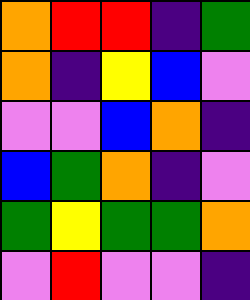[["orange", "red", "red", "indigo", "green"], ["orange", "indigo", "yellow", "blue", "violet"], ["violet", "violet", "blue", "orange", "indigo"], ["blue", "green", "orange", "indigo", "violet"], ["green", "yellow", "green", "green", "orange"], ["violet", "red", "violet", "violet", "indigo"]]